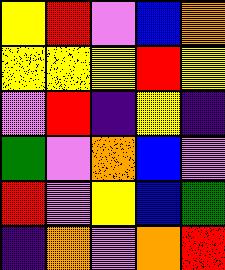[["yellow", "red", "violet", "blue", "orange"], ["yellow", "yellow", "yellow", "red", "yellow"], ["violet", "red", "indigo", "yellow", "indigo"], ["green", "violet", "orange", "blue", "violet"], ["red", "violet", "yellow", "blue", "green"], ["indigo", "orange", "violet", "orange", "red"]]